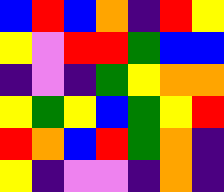[["blue", "red", "blue", "orange", "indigo", "red", "yellow"], ["yellow", "violet", "red", "red", "green", "blue", "blue"], ["indigo", "violet", "indigo", "green", "yellow", "orange", "orange"], ["yellow", "green", "yellow", "blue", "green", "yellow", "red"], ["red", "orange", "blue", "red", "green", "orange", "indigo"], ["yellow", "indigo", "violet", "violet", "indigo", "orange", "indigo"]]